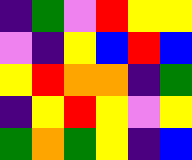[["indigo", "green", "violet", "red", "yellow", "yellow"], ["violet", "indigo", "yellow", "blue", "red", "blue"], ["yellow", "red", "orange", "orange", "indigo", "green"], ["indigo", "yellow", "red", "yellow", "violet", "yellow"], ["green", "orange", "green", "yellow", "indigo", "blue"]]